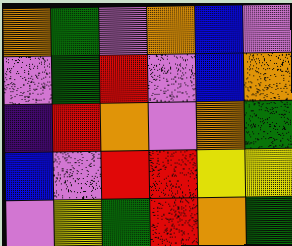[["orange", "green", "violet", "orange", "blue", "violet"], ["violet", "green", "red", "violet", "blue", "orange"], ["indigo", "red", "orange", "violet", "orange", "green"], ["blue", "violet", "red", "red", "yellow", "yellow"], ["violet", "yellow", "green", "red", "orange", "green"]]